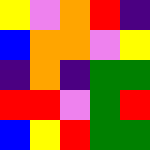[["yellow", "violet", "orange", "red", "indigo"], ["blue", "orange", "orange", "violet", "yellow"], ["indigo", "orange", "indigo", "green", "green"], ["red", "red", "violet", "green", "red"], ["blue", "yellow", "red", "green", "green"]]